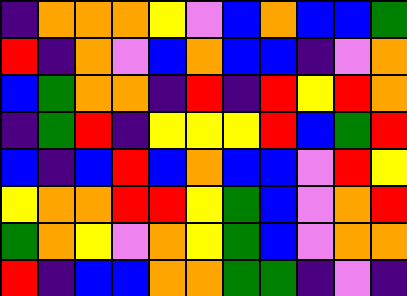[["indigo", "orange", "orange", "orange", "yellow", "violet", "blue", "orange", "blue", "blue", "green"], ["red", "indigo", "orange", "violet", "blue", "orange", "blue", "blue", "indigo", "violet", "orange"], ["blue", "green", "orange", "orange", "indigo", "red", "indigo", "red", "yellow", "red", "orange"], ["indigo", "green", "red", "indigo", "yellow", "yellow", "yellow", "red", "blue", "green", "red"], ["blue", "indigo", "blue", "red", "blue", "orange", "blue", "blue", "violet", "red", "yellow"], ["yellow", "orange", "orange", "red", "red", "yellow", "green", "blue", "violet", "orange", "red"], ["green", "orange", "yellow", "violet", "orange", "yellow", "green", "blue", "violet", "orange", "orange"], ["red", "indigo", "blue", "blue", "orange", "orange", "green", "green", "indigo", "violet", "indigo"]]